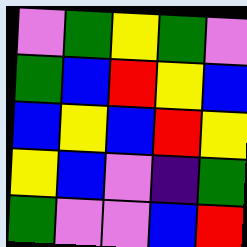[["violet", "green", "yellow", "green", "violet"], ["green", "blue", "red", "yellow", "blue"], ["blue", "yellow", "blue", "red", "yellow"], ["yellow", "blue", "violet", "indigo", "green"], ["green", "violet", "violet", "blue", "red"]]